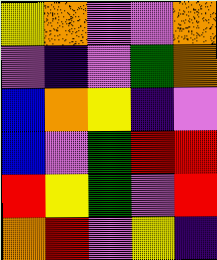[["yellow", "orange", "violet", "violet", "orange"], ["violet", "indigo", "violet", "green", "orange"], ["blue", "orange", "yellow", "indigo", "violet"], ["blue", "violet", "green", "red", "red"], ["red", "yellow", "green", "violet", "red"], ["orange", "red", "violet", "yellow", "indigo"]]